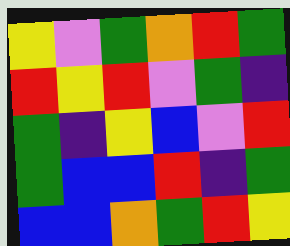[["yellow", "violet", "green", "orange", "red", "green"], ["red", "yellow", "red", "violet", "green", "indigo"], ["green", "indigo", "yellow", "blue", "violet", "red"], ["green", "blue", "blue", "red", "indigo", "green"], ["blue", "blue", "orange", "green", "red", "yellow"]]